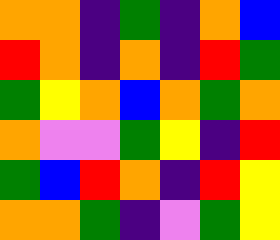[["orange", "orange", "indigo", "green", "indigo", "orange", "blue"], ["red", "orange", "indigo", "orange", "indigo", "red", "green"], ["green", "yellow", "orange", "blue", "orange", "green", "orange"], ["orange", "violet", "violet", "green", "yellow", "indigo", "red"], ["green", "blue", "red", "orange", "indigo", "red", "yellow"], ["orange", "orange", "green", "indigo", "violet", "green", "yellow"]]